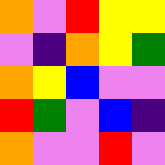[["orange", "violet", "red", "yellow", "yellow"], ["violet", "indigo", "orange", "yellow", "green"], ["orange", "yellow", "blue", "violet", "violet"], ["red", "green", "violet", "blue", "indigo"], ["orange", "violet", "violet", "red", "violet"]]